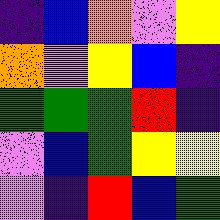[["indigo", "blue", "orange", "violet", "yellow"], ["orange", "violet", "yellow", "blue", "indigo"], ["green", "green", "green", "red", "indigo"], ["violet", "blue", "green", "yellow", "yellow"], ["violet", "indigo", "red", "blue", "green"]]